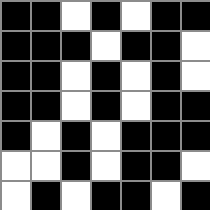[["black", "black", "white", "black", "white", "black", "black"], ["black", "black", "black", "white", "black", "black", "white"], ["black", "black", "white", "black", "white", "black", "white"], ["black", "black", "white", "black", "white", "black", "black"], ["black", "white", "black", "white", "black", "black", "black"], ["white", "white", "black", "white", "black", "black", "white"], ["white", "black", "white", "black", "black", "white", "black"]]